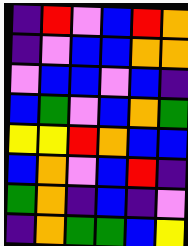[["indigo", "red", "violet", "blue", "red", "orange"], ["indigo", "violet", "blue", "blue", "orange", "orange"], ["violet", "blue", "blue", "violet", "blue", "indigo"], ["blue", "green", "violet", "blue", "orange", "green"], ["yellow", "yellow", "red", "orange", "blue", "blue"], ["blue", "orange", "violet", "blue", "red", "indigo"], ["green", "orange", "indigo", "blue", "indigo", "violet"], ["indigo", "orange", "green", "green", "blue", "yellow"]]